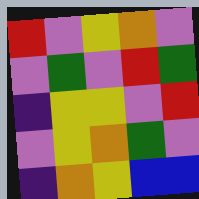[["red", "violet", "yellow", "orange", "violet"], ["violet", "green", "violet", "red", "green"], ["indigo", "yellow", "yellow", "violet", "red"], ["violet", "yellow", "orange", "green", "violet"], ["indigo", "orange", "yellow", "blue", "blue"]]